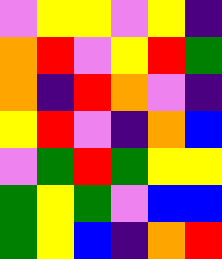[["violet", "yellow", "yellow", "violet", "yellow", "indigo"], ["orange", "red", "violet", "yellow", "red", "green"], ["orange", "indigo", "red", "orange", "violet", "indigo"], ["yellow", "red", "violet", "indigo", "orange", "blue"], ["violet", "green", "red", "green", "yellow", "yellow"], ["green", "yellow", "green", "violet", "blue", "blue"], ["green", "yellow", "blue", "indigo", "orange", "red"]]